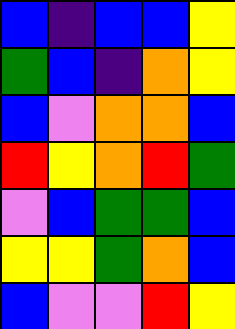[["blue", "indigo", "blue", "blue", "yellow"], ["green", "blue", "indigo", "orange", "yellow"], ["blue", "violet", "orange", "orange", "blue"], ["red", "yellow", "orange", "red", "green"], ["violet", "blue", "green", "green", "blue"], ["yellow", "yellow", "green", "orange", "blue"], ["blue", "violet", "violet", "red", "yellow"]]